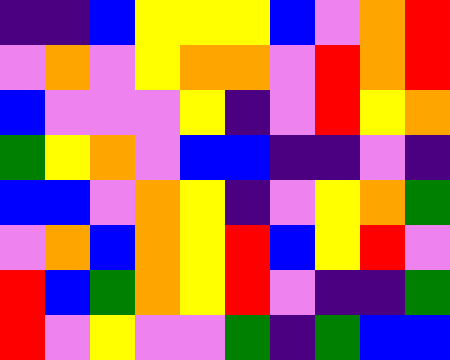[["indigo", "indigo", "blue", "yellow", "yellow", "yellow", "blue", "violet", "orange", "red"], ["violet", "orange", "violet", "yellow", "orange", "orange", "violet", "red", "orange", "red"], ["blue", "violet", "violet", "violet", "yellow", "indigo", "violet", "red", "yellow", "orange"], ["green", "yellow", "orange", "violet", "blue", "blue", "indigo", "indigo", "violet", "indigo"], ["blue", "blue", "violet", "orange", "yellow", "indigo", "violet", "yellow", "orange", "green"], ["violet", "orange", "blue", "orange", "yellow", "red", "blue", "yellow", "red", "violet"], ["red", "blue", "green", "orange", "yellow", "red", "violet", "indigo", "indigo", "green"], ["red", "violet", "yellow", "violet", "violet", "green", "indigo", "green", "blue", "blue"]]